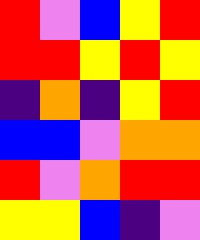[["red", "violet", "blue", "yellow", "red"], ["red", "red", "yellow", "red", "yellow"], ["indigo", "orange", "indigo", "yellow", "red"], ["blue", "blue", "violet", "orange", "orange"], ["red", "violet", "orange", "red", "red"], ["yellow", "yellow", "blue", "indigo", "violet"]]